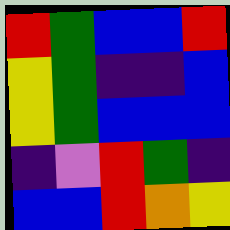[["red", "green", "blue", "blue", "red"], ["yellow", "green", "indigo", "indigo", "blue"], ["yellow", "green", "blue", "blue", "blue"], ["indigo", "violet", "red", "green", "indigo"], ["blue", "blue", "red", "orange", "yellow"]]